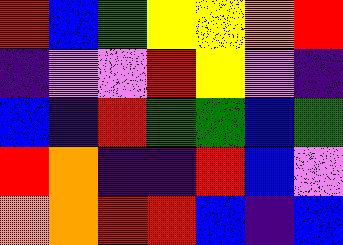[["red", "blue", "green", "yellow", "yellow", "orange", "red"], ["indigo", "violet", "violet", "red", "yellow", "violet", "indigo"], ["blue", "indigo", "red", "green", "green", "blue", "green"], ["red", "orange", "indigo", "indigo", "red", "blue", "violet"], ["orange", "orange", "red", "red", "blue", "indigo", "blue"]]